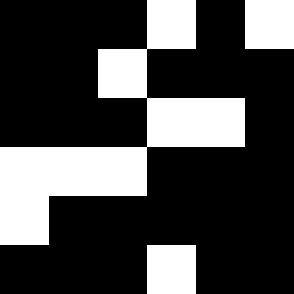[["black", "black", "black", "white", "black", "white"], ["black", "black", "white", "black", "black", "black"], ["black", "black", "black", "white", "white", "black"], ["white", "white", "white", "black", "black", "black"], ["white", "black", "black", "black", "black", "black"], ["black", "black", "black", "white", "black", "black"]]